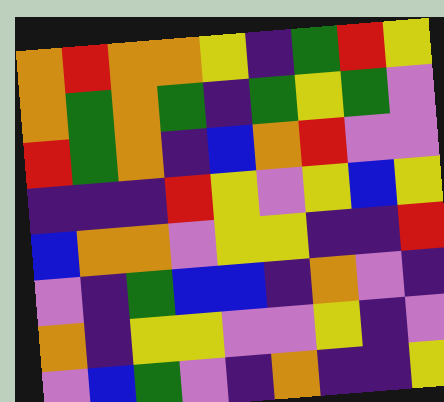[["orange", "red", "orange", "orange", "yellow", "indigo", "green", "red", "yellow"], ["orange", "green", "orange", "green", "indigo", "green", "yellow", "green", "violet"], ["red", "green", "orange", "indigo", "blue", "orange", "red", "violet", "violet"], ["indigo", "indigo", "indigo", "red", "yellow", "violet", "yellow", "blue", "yellow"], ["blue", "orange", "orange", "violet", "yellow", "yellow", "indigo", "indigo", "red"], ["violet", "indigo", "green", "blue", "blue", "indigo", "orange", "violet", "indigo"], ["orange", "indigo", "yellow", "yellow", "violet", "violet", "yellow", "indigo", "violet"], ["violet", "blue", "green", "violet", "indigo", "orange", "indigo", "indigo", "yellow"]]